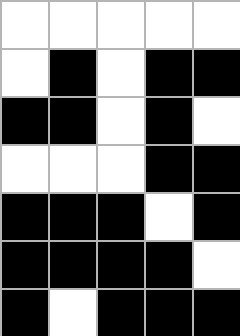[["white", "white", "white", "white", "white"], ["white", "black", "white", "black", "black"], ["black", "black", "white", "black", "white"], ["white", "white", "white", "black", "black"], ["black", "black", "black", "white", "black"], ["black", "black", "black", "black", "white"], ["black", "white", "black", "black", "black"]]